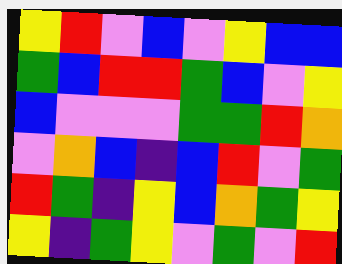[["yellow", "red", "violet", "blue", "violet", "yellow", "blue", "blue"], ["green", "blue", "red", "red", "green", "blue", "violet", "yellow"], ["blue", "violet", "violet", "violet", "green", "green", "red", "orange"], ["violet", "orange", "blue", "indigo", "blue", "red", "violet", "green"], ["red", "green", "indigo", "yellow", "blue", "orange", "green", "yellow"], ["yellow", "indigo", "green", "yellow", "violet", "green", "violet", "red"]]